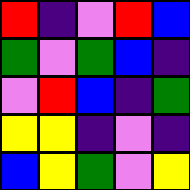[["red", "indigo", "violet", "red", "blue"], ["green", "violet", "green", "blue", "indigo"], ["violet", "red", "blue", "indigo", "green"], ["yellow", "yellow", "indigo", "violet", "indigo"], ["blue", "yellow", "green", "violet", "yellow"]]